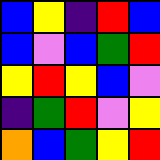[["blue", "yellow", "indigo", "red", "blue"], ["blue", "violet", "blue", "green", "red"], ["yellow", "red", "yellow", "blue", "violet"], ["indigo", "green", "red", "violet", "yellow"], ["orange", "blue", "green", "yellow", "red"]]